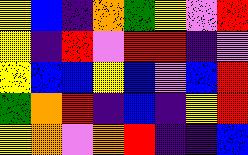[["yellow", "blue", "indigo", "orange", "green", "yellow", "violet", "red"], ["yellow", "indigo", "red", "violet", "red", "red", "indigo", "violet"], ["yellow", "blue", "blue", "yellow", "blue", "violet", "blue", "red"], ["green", "orange", "red", "indigo", "blue", "indigo", "yellow", "red"], ["yellow", "orange", "violet", "orange", "red", "indigo", "indigo", "blue"]]